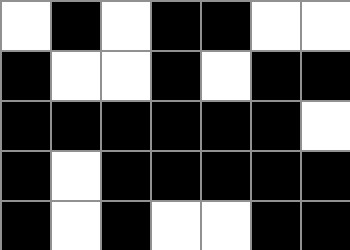[["white", "black", "white", "black", "black", "white", "white"], ["black", "white", "white", "black", "white", "black", "black"], ["black", "black", "black", "black", "black", "black", "white"], ["black", "white", "black", "black", "black", "black", "black"], ["black", "white", "black", "white", "white", "black", "black"]]